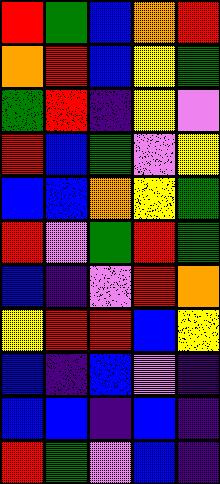[["red", "green", "blue", "orange", "red"], ["orange", "red", "blue", "yellow", "green"], ["green", "red", "indigo", "yellow", "violet"], ["red", "blue", "green", "violet", "yellow"], ["blue", "blue", "orange", "yellow", "green"], ["red", "violet", "green", "red", "green"], ["blue", "indigo", "violet", "red", "orange"], ["yellow", "red", "red", "blue", "yellow"], ["blue", "indigo", "blue", "violet", "indigo"], ["blue", "blue", "indigo", "blue", "indigo"], ["red", "green", "violet", "blue", "indigo"]]